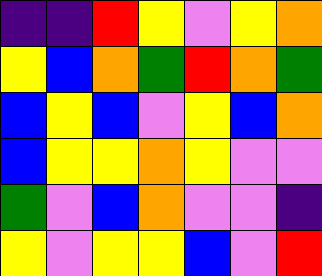[["indigo", "indigo", "red", "yellow", "violet", "yellow", "orange"], ["yellow", "blue", "orange", "green", "red", "orange", "green"], ["blue", "yellow", "blue", "violet", "yellow", "blue", "orange"], ["blue", "yellow", "yellow", "orange", "yellow", "violet", "violet"], ["green", "violet", "blue", "orange", "violet", "violet", "indigo"], ["yellow", "violet", "yellow", "yellow", "blue", "violet", "red"]]